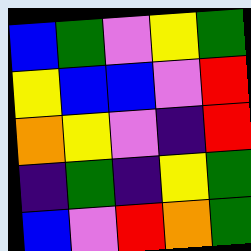[["blue", "green", "violet", "yellow", "green"], ["yellow", "blue", "blue", "violet", "red"], ["orange", "yellow", "violet", "indigo", "red"], ["indigo", "green", "indigo", "yellow", "green"], ["blue", "violet", "red", "orange", "green"]]